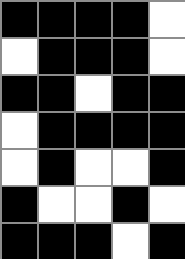[["black", "black", "black", "black", "white"], ["white", "black", "black", "black", "white"], ["black", "black", "white", "black", "black"], ["white", "black", "black", "black", "black"], ["white", "black", "white", "white", "black"], ["black", "white", "white", "black", "white"], ["black", "black", "black", "white", "black"]]